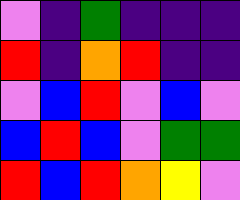[["violet", "indigo", "green", "indigo", "indigo", "indigo"], ["red", "indigo", "orange", "red", "indigo", "indigo"], ["violet", "blue", "red", "violet", "blue", "violet"], ["blue", "red", "blue", "violet", "green", "green"], ["red", "blue", "red", "orange", "yellow", "violet"]]